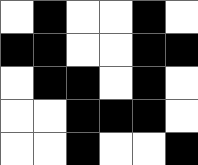[["white", "black", "white", "white", "black", "white"], ["black", "black", "white", "white", "black", "black"], ["white", "black", "black", "white", "black", "white"], ["white", "white", "black", "black", "black", "white"], ["white", "white", "black", "white", "white", "black"]]